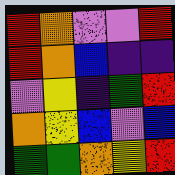[["red", "orange", "violet", "violet", "red"], ["red", "orange", "blue", "indigo", "indigo"], ["violet", "yellow", "indigo", "green", "red"], ["orange", "yellow", "blue", "violet", "blue"], ["green", "green", "orange", "yellow", "red"]]